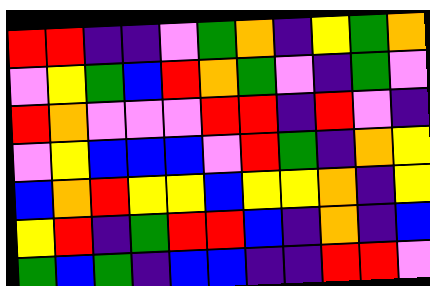[["red", "red", "indigo", "indigo", "violet", "green", "orange", "indigo", "yellow", "green", "orange"], ["violet", "yellow", "green", "blue", "red", "orange", "green", "violet", "indigo", "green", "violet"], ["red", "orange", "violet", "violet", "violet", "red", "red", "indigo", "red", "violet", "indigo"], ["violet", "yellow", "blue", "blue", "blue", "violet", "red", "green", "indigo", "orange", "yellow"], ["blue", "orange", "red", "yellow", "yellow", "blue", "yellow", "yellow", "orange", "indigo", "yellow"], ["yellow", "red", "indigo", "green", "red", "red", "blue", "indigo", "orange", "indigo", "blue"], ["green", "blue", "green", "indigo", "blue", "blue", "indigo", "indigo", "red", "red", "violet"]]